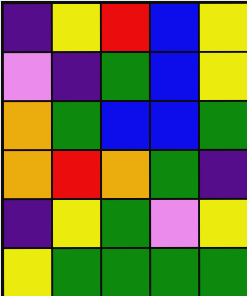[["indigo", "yellow", "red", "blue", "yellow"], ["violet", "indigo", "green", "blue", "yellow"], ["orange", "green", "blue", "blue", "green"], ["orange", "red", "orange", "green", "indigo"], ["indigo", "yellow", "green", "violet", "yellow"], ["yellow", "green", "green", "green", "green"]]